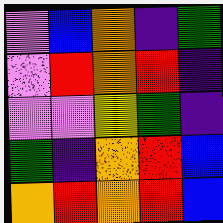[["violet", "blue", "orange", "indigo", "green"], ["violet", "red", "orange", "red", "indigo"], ["violet", "violet", "yellow", "green", "indigo"], ["green", "indigo", "orange", "red", "blue"], ["orange", "red", "orange", "red", "blue"]]